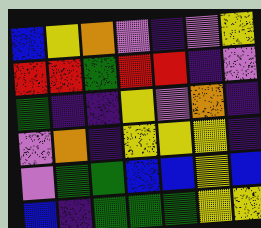[["blue", "yellow", "orange", "violet", "indigo", "violet", "yellow"], ["red", "red", "green", "red", "red", "indigo", "violet"], ["green", "indigo", "indigo", "yellow", "violet", "orange", "indigo"], ["violet", "orange", "indigo", "yellow", "yellow", "yellow", "indigo"], ["violet", "green", "green", "blue", "blue", "yellow", "blue"], ["blue", "indigo", "green", "green", "green", "yellow", "yellow"]]